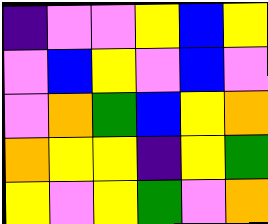[["indigo", "violet", "violet", "yellow", "blue", "yellow"], ["violet", "blue", "yellow", "violet", "blue", "violet"], ["violet", "orange", "green", "blue", "yellow", "orange"], ["orange", "yellow", "yellow", "indigo", "yellow", "green"], ["yellow", "violet", "yellow", "green", "violet", "orange"]]